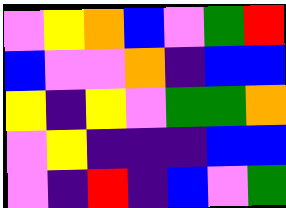[["violet", "yellow", "orange", "blue", "violet", "green", "red"], ["blue", "violet", "violet", "orange", "indigo", "blue", "blue"], ["yellow", "indigo", "yellow", "violet", "green", "green", "orange"], ["violet", "yellow", "indigo", "indigo", "indigo", "blue", "blue"], ["violet", "indigo", "red", "indigo", "blue", "violet", "green"]]